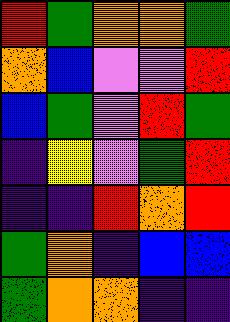[["red", "green", "orange", "orange", "green"], ["orange", "blue", "violet", "violet", "red"], ["blue", "green", "violet", "red", "green"], ["indigo", "yellow", "violet", "green", "red"], ["indigo", "indigo", "red", "orange", "red"], ["green", "orange", "indigo", "blue", "blue"], ["green", "orange", "orange", "indigo", "indigo"]]